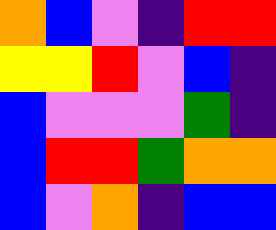[["orange", "blue", "violet", "indigo", "red", "red"], ["yellow", "yellow", "red", "violet", "blue", "indigo"], ["blue", "violet", "violet", "violet", "green", "indigo"], ["blue", "red", "red", "green", "orange", "orange"], ["blue", "violet", "orange", "indigo", "blue", "blue"]]